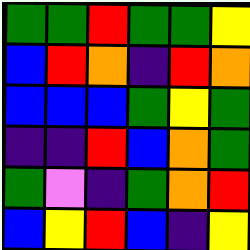[["green", "green", "red", "green", "green", "yellow"], ["blue", "red", "orange", "indigo", "red", "orange"], ["blue", "blue", "blue", "green", "yellow", "green"], ["indigo", "indigo", "red", "blue", "orange", "green"], ["green", "violet", "indigo", "green", "orange", "red"], ["blue", "yellow", "red", "blue", "indigo", "yellow"]]